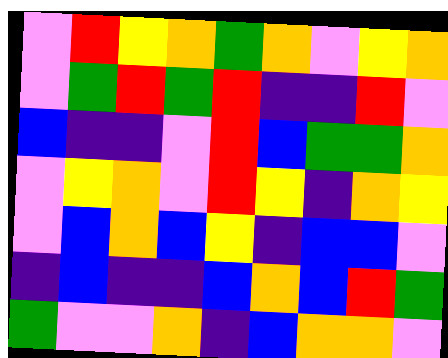[["violet", "red", "yellow", "orange", "green", "orange", "violet", "yellow", "orange"], ["violet", "green", "red", "green", "red", "indigo", "indigo", "red", "violet"], ["blue", "indigo", "indigo", "violet", "red", "blue", "green", "green", "orange"], ["violet", "yellow", "orange", "violet", "red", "yellow", "indigo", "orange", "yellow"], ["violet", "blue", "orange", "blue", "yellow", "indigo", "blue", "blue", "violet"], ["indigo", "blue", "indigo", "indigo", "blue", "orange", "blue", "red", "green"], ["green", "violet", "violet", "orange", "indigo", "blue", "orange", "orange", "violet"]]